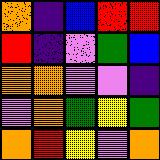[["orange", "indigo", "blue", "red", "red"], ["red", "indigo", "violet", "green", "blue"], ["orange", "orange", "violet", "violet", "indigo"], ["violet", "orange", "green", "yellow", "green"], ["orange", "red", "yellow", "violet", "orange"]]